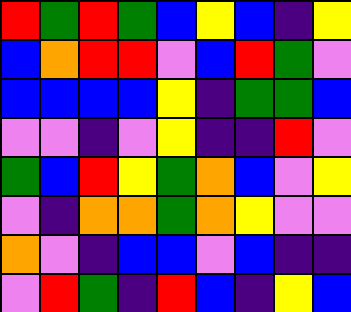[["red", "green", "red", "green", "blue", "yellow", "blue", "indigo", "yellow"], ["blue", "orange", "red", "red", "violet", "blue", "red", "green", "violet"], ["blue", "blue", "blue", "blue", "yellow", "indigo", "green", "green", "blue"], ["violet", "violet", "indigo", "violet", "yellow", "indigo", "indigo", "red", "violet"], ["green", "blue", "red", "yellow", "green", "orange", "blue", "violet", "yellow"], ["violet", "indigo", "orange", "orange", "green", "orange", "yellow", "violet", "violet"], ["orange", "violet", "indigo", "blue", "blue", "violet", "blue", "indigo", "indigo"], ["violet", "red", "green", "indigo", "red", "blue", "indigo", "yellow", "blue"]]